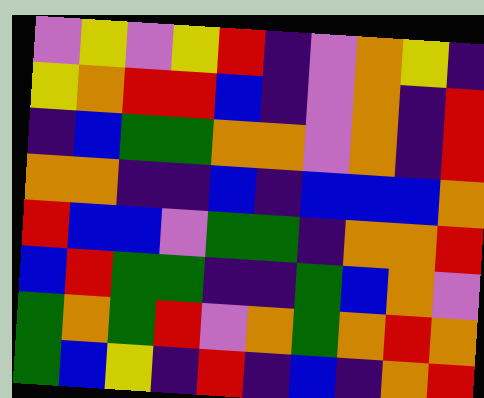[["violet", "yellow", "violet", "yellow", "red", "indigo", "violet", "orange", "yellow", "indigo"], ["yellow", "orange", "red", "red", "blue", "indigo", "violet", "orange", "indigo", "red"], ["indigo", "blue", "green", "green", "orange", "orange", "violet", "orange", "indigo", "red"], ["orange", "orange", "indigo", "indigo", "blue", "indigo", "blue", "blue", "blue", "orange"], ["red", "blue", "blue", "violet", "green", "green", "indigo", "orange", "orange", "red"], ["blue", "red", "green", "green", "indigo", "indigo", "green", "blue", "orange", "violet"], ["green", "orange", "green", "red", "violet", "orange", "green", "orange", "red", "orange"], ["green", "blue", "yellow", "indigo", "red", "indigo", "blue", "indigo", "orange", "red"]]